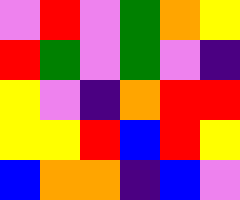[["violet", "red", "violet", "green", "orange", "yellow"], ["red", "green", "violet", "green", "violet", "indigo"], ["yellow", "violet", "indigo", "orange", "red", "red"], ["yellow", "yellow", "red", "blue", "red", "yellow"], ["blue", "orange", "orange", "indigo", "blue", "violet"]]